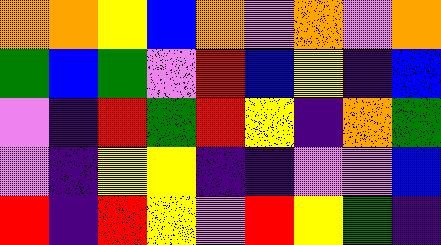[["orange", "orange", "yellow", "blue", "orange", "violet", "orange", "violet", "orange"], ["green", "blue", "green", "violet", "red", "blue", "yellow", "indigo", "blue"], ["violet", "indigo", "red", "green", "red", "yellow", "indigo", "orange", "green"], ["violet", "indigo", "yellow", "yellow", "indigo", "indigo", "violet", "violet", "blue"], ["red", "indigo", "red", "yellow", "violet", "red", "yellow", "green", "indigo"]]